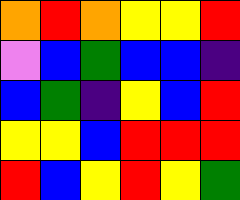[["orange", "red", "orange", "yellow", "yellow", "red"], ["violet", "blue", "green", "blue", "blue", "indigo"], ["blue", "green", "indigo", "yellow", "blue", "red"], ["yellow", "yellow", "blue", "red", "red", "red"], ["red", "blue", "yellow", "red", "yellow", "green"]]